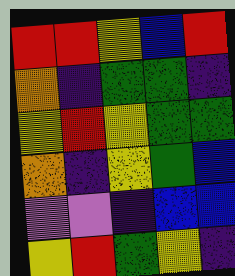[["red", "red", "yellow", "blue", "red"], ["orange", "indigo", "green", "green", "indigo"], ["yellow", "red", "yellow", "green", "green"], ["orange", "indigo", "yellow", "green", "blue"], ["violet", "violet", "indigo", "blue", "blue"], ["yellow", "red", "green", "yellow", "indigo"]]